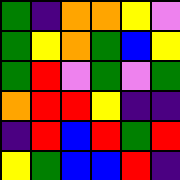[["green", "indigo", "orange", "orange", "yellow", "violet"], ["green", "yellow", "orange", "green", "blue", "yellow"], ["green", "red", "violet", "green", "violet", "green"], ["orange", "red", "red", "yellow", "indigo", "indigo"], ["indigo", "red", "blue", "red", "green", "red"], ["yellow", "green", "blue", "blue", "red", "indigo"]]